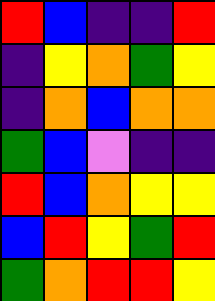[["red", "blue", "indigo", "indigo", "red"], ["indigo", "yellow", "orange", "green", "yellow"], ["indigo", "orange", "blue", "orange", "orange"], ["green", "blue", "violet", "indigo", "indigo"], ["red", "blue", "orange", "yellow", "yellow"], ["blue", "red", "yellow", "green", "red"], ["green", "orange", "red", "red", "yellow"]]